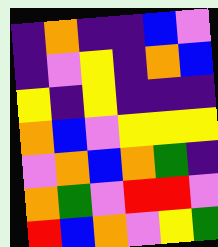[["indigo", "orange", "indigo", "indigo", "blue", "violet"], ["indigo", "violet", "yellow", "indigo", "orange", "blue"], ["yellow", "indigo", "yellow", "indigo", "indigo", "indigo"], ["orange", "blue", "violet", "yellow", "yellow", "yellow"], ["violet", "orange", "blue", "orange", "green", "indigo"], ["orange", "green", "violet", "red", "red", "violet"], ["red", "blue", "orange", "violet", "yellow", "green"]]